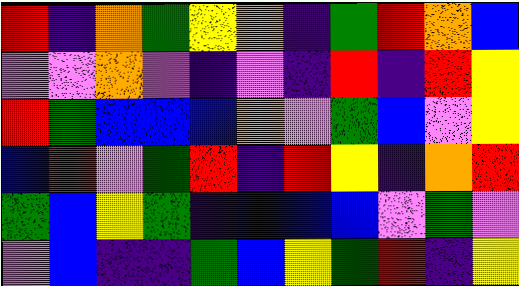[["red", "indigo", "orange", "green", "yellow", "orange", "indigo", "green", "red", "orange", "blue"], ["violet", "violet", "orange", "violet", "indigo", "violet", "indigo", "red", "indigo", "red", "yellow"], ["red", "green", "blue", "blue", "blue", "orange", "violet", "green", "blue", "violet", "yellow"], ["blue", "red", "violet", "green", "red", "indigo", "red", "yellow", "indigo", "orange", "red"], ["green", "blue", "yellow", "green", "indigo", "blue", "blue", "blue", "violet", "green", "violet"], ["violet", "blue", "indigo", "indigo", "green", "blue", "yellow", "green", "red", "indigo", "yellow"]]